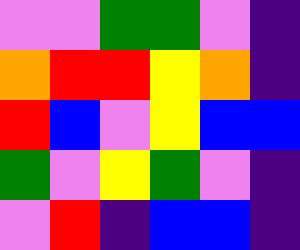[["violet", "violet", "green", "green", "violet", "indigo"], ["orange", "red", "red", "yellow", "orange", "indigo"], ["red", "blue", "violet", "yellow", "blue", "blue"], ["green", "violet", "yellow", "green", "violet", "indigo"], ["violet", "red", "indigo", "blue", "blue", "indigo"]]